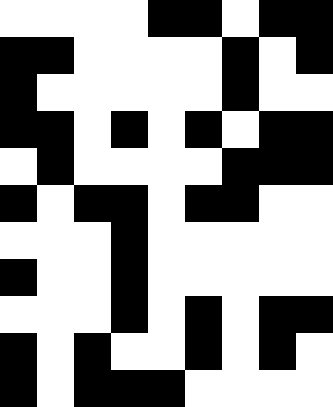[["white", "white", "white", "white", "black", "black", "white", "black", "black"], ["black", "black", "white", "white", "white", "white", "black", "white", "black"], ["black", "white", "white", "white", "white", "white", "black", "white", "white"], ["black", "black", "white", "black", "white", "black", "white", "black", "black"], ["white", "black", "white", "white", "white", "white", "black", "black", "black"], ["black", "white", "black", "black", "white", "black", "black", "white", "white"], ["white", "white", "white", "black", "white", "white", "white", "white", "white"], ["black", "white", "white", "black", "white", "white", "white", "white", "white"], ["white", "white", "white", "black", "white", "black", "white", "black", "black"], ["black", "white", "black", "white", "white", "black", "white", "black", "white"], ["black", "white", "black", "black", "black", "white", "white", "white", "white"]]